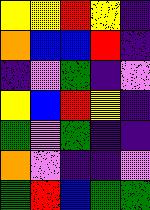[["yellow", "yellow", "red", "yellow", "indigo"], ["orange", "blue", "blue", "red", "indigo"], ["indigo", "violet", "green", "indigo", "violet"], ["yellow", "blue", "red", "yellow", "indigo"], ["green", "violet", "green", "indigo", "indigo"], ["orange", "violet", "indigo", "indigo", "violet"], ["green", "red", "blue", "green", "green"]]